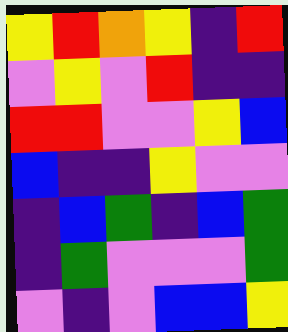[["yellow", "red", "orange", "yellow", "indigo", "red"], ["violet", "yellow", "violet", "red", "indigo", "indigo"], ["red", "red", "violet", "violet", "yellow", "blue"], ["blue", "indigo", "indigo", "yellow", "violet", "violet"], ["indigo", "blue", "green", "indigo", "blue", "green"], ["indigo", "green", "violet", "violet", "violet", "green"], ["violet", "indigo", "violet", "blue", "blue", "yellow"]]